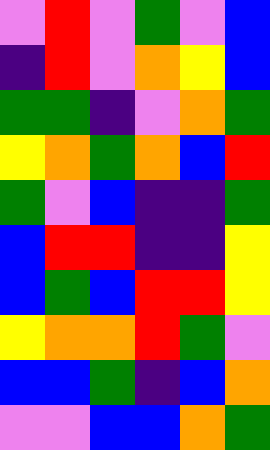[["violet", "red", "violet", "green", "violet", "blue"], ["indigo", "red", "violet", "orange", "yellow", "blue"], ["green", "green", "indigo", "violet", "orange", "green"], ["yellow", "orange", "green", "orange", "blue", "red"], ["green", "violet", "blue", "indigo", "indigo", "green"], ["blue", "red", "red", "indigo", "indigo", "yellow"], ["blue", "green", "blue", "red", "red", "yellow"], ["yellow", "orange", "orange", "red", "green", "violet"], ["blue", "blue", "green", "indigo", "blue", "orange"], ["violet", "violet", "blue", "blue", "orange", "green"]]